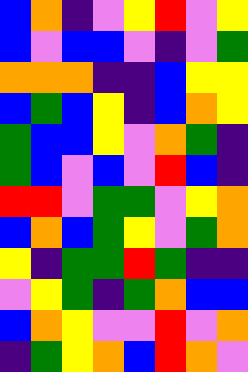[["blue", "orange", "indigo", "violet", "yellow", "red", "violet", "yellow"], ["blue", "violet", "blue", "blue", "violet", "indigo", "violet", "green"], ["orange", "orange", "orange", "indigo", "indigo", "blue", "yellow", "yellow"], ["blue", "green", "blue", "yellow", "indigo", "blue", "orange", "yellow"], ["green", "blue", "blue", "yellow", "violet", "orange", "green", "indigo"], ["green", "blue", "violet", "blue", "violet", "red", "blue", "indigo"], ["red", "red", "violet", "green", "green", "violet", "yellow", "orange"], ["blue", "orange", "blue", "green", "yellow", "violet", "green", "orange"], ["yellow", "indigo", "green", "green", "red", "green", "indigo", "indigo"], ["violet", "yellow", "green", "indigo", "green", "orange", "blue", "blue"], ["blue", "orange", "yellow", "violet", "violet", "red", "violet", "orange"], ["indigo", "green", "yellow", "orange", "blue", "red", "orange", "violet"]]